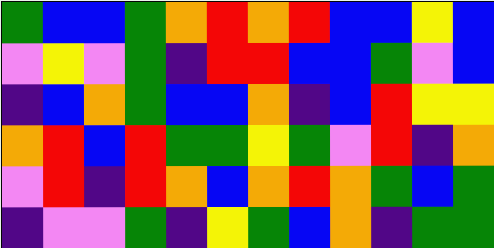[["green", "blue", "blue", "green", "orange", "red", "orange", "red", "blue", "blue", "yellow", "blue"], ["violet", "yellow", "violet", "green", "indigo", "red", "red", "blue", "blue", "green", "violet", "blue"], ["indigo", "blue", "orange", "green", "blue", "blue", "orange", "indigo", "blue", "red", "yellow", "yellow"], ["orange", "red", "blue", "red", "green", "green", "yellow", "green", "violet", "red", "indigo", "orange"], ["violet", "red", "indigo", "red", "orange", "blue", "orange", "red", "orange", "green", "blue", "green"], ["indigo", "violet", "violet", "green", "indigo", "yellow", "green", "blue", "orange", "indigo", "green", "green"]]